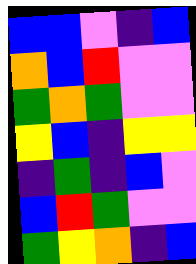[["blue", "blue", "violet", "indigo", "blue"], ["orange", "blue", "red", "violet", "violet"], ["green", "orange", "green", "violet", "violet"], ["yellow", "blue", "indigo", "yellow", "yellow"], ["indigo", "green", "indigo", "blue", "violet"], ["blue", "red", "green", "violet", "violet"], ["green", "yellow", "orange", "indigo", "blue"]]